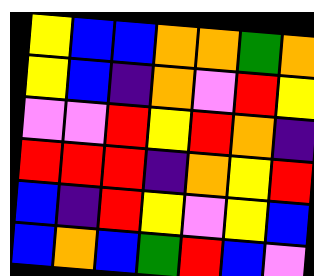[["yellow", "blue", "blue", "orange", "orange", "green", "orange"], ["yellow", "blue", "indigo", "orange", "violet", "red", "yellow"], ["violet", "violet", "red", "yellow", "red", "orange", "indigo"], ["red", "red", "red", "indigo", "orange", "yellow", "red"], ["blue", "indigo", "red", "yellow", "violet", "yellow", "blue"], ["blue", "orange", "blue", "green", "red", "blue", "violet"]]